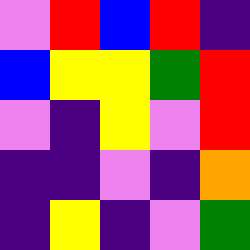[["violet", "red", "blue", "red", "indigo"], ["blue", "yellow", "yellow", "green", "red"], ["violet", "indigo", "yellow", "violet", "red"], ["indigo", "indigo", "violet", "indigo", "orange"], ["indigo", "yellow", "indigo", "violet", "green"]]